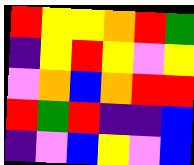[["red", "yellow", "yellow", "orange", "red", "green"], ["indigo", "yellow", "red", "yellow", "violet", "yellow"], ["violet", "orange", "blue", "orange", "red", "red"], ["red", "green", "red", "indigo", "indigo", "blue"], ["indigo", "violet", "blue", "yellow", "violet", "blue"]]